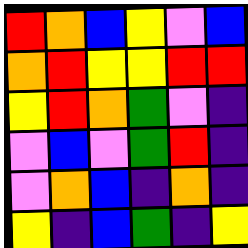[["red", "orange", "blue", "yellow", "violet", "blue"], ["orange", "red", "yellow", "yellow", "red", "red"], ["yellow", "red", "orange", "green", "violet", "indigo"], ["violet", "blue", "violet", "green", "red", "indigo"], ["violet", "orange", "blue", "indigo", "orange", "indigo"], ["yellow", "indigo", "blue", "green", "indigo", "yellow"]]